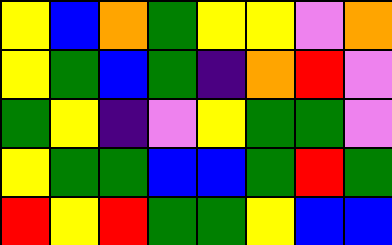[["yellow", "blue", "orange", "green", "yellow", "yellow", "violet", "orange"], ["yellow", "green", "blue", "green", "indigo", "orange", "red", "violet"], ["green", "yellow", "indigo", "violet", "yellow", "green", "green", "violet"], ["yellow", "green", "green", "blue", "blue", "green", "red", "green"], ["red", "yellow", "red", "green", "green", "yellow", "blue", "blue"]]